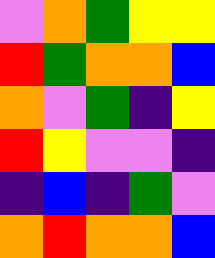[["violet", "orange", "green", "yellow", "yellow"], ["red", "green", "orange", "orange", "blue"], ["orange", "violet", "green", "indigo", "yellow"], ["red", "yellow", "violet", "violet", "indigo"], ["indigo", "blue", "indigo", "green", "violet"], ["orange", "red", "orange", "orange", "blue"]]